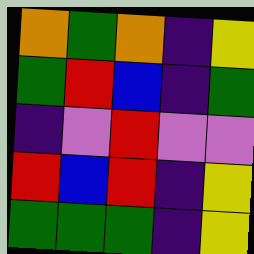[["orange", "green", "orange", "indigo", "yellow"], ["green", "red", "blue", "indigo", "green"], ["indigo", "violet", "red", "violet", "violet"], ["red", "blue", "red", "indigo", "yellow"], ["green", "green", "green", "indigo", "yellow"]]